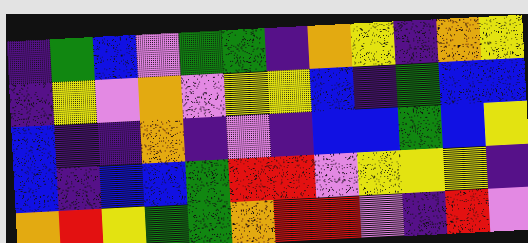[["indigo", "green", "blue", "violet", "green", "green", "indigo", "orange", "yellow", "indigo", "orange", "yellow"], ["indigo", "yellow", "violet", "orange", "violet", "yellow", "yellow", "blue", "indigo", "green", "blue", "blue"], ["blue", "indigo", "indigo", "orange", "indigo", "violet", "indigo", "blue", "blue", "green", "blue", "yellow"], ["blue", "indigo", "blue", "blue", "green", "red", "red", "violet", "yellow", "yellow", "yellow", "indigo"], ["orange", "red", "yellow", "green", "green", "orange", "red", "red", "violet", "indigo", "red", "violet"]]